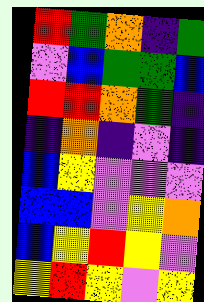[["red", "green", "orange", "indigo", "green"], ["violet", "blue", "green", "green", "blue"], ["red", "red", "orange", "green", "indigo"], ["indigo", "orange", "indigo", "violet", "indigo"], ["blue", "yellow", "violet", "violet", "violet"], ["blue", "blue", "violet", "yellow", "orange"], ["blue", "yellow", "red", "yellow", "violet"], ["yellow", "red", "yellow", "violet", "yellow"]]